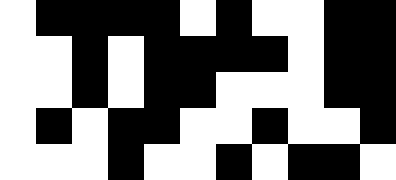[["white", "black", "black", "black", "black", "white", "black", "white", "white", "black", "black"], ["white", "white", "black", "white", "black", "black", "black", "black", "white", "black", "black"], ["white", "white", "black", "white", "black", "black", "white", "white", "white", "black", "black"], ["white", "black", "white", "black", "black", "white", "white", "black", "white", "white", "black"], ["white", "white", "white", "black", "white", "white", "black", "white", "black", "black", "white"]]